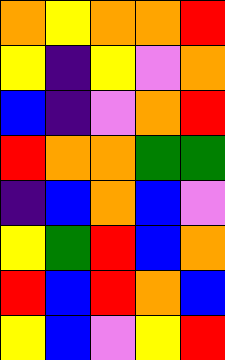[["orange", "yellow", "orange", "orange", "red"], ["yellow", "indigo", "yellow", "violet", "orange"], ["blue", "indigo", "violet", "orange", "red"], ["red", "orange", "orange", "green", "green"], ["indigo", "blue", "orange", "blue", "violet"], ["yellow", "green", "red", "blue", "orange"], ["red", "blue", "red", "orange", "blue"], ["yellow", "blue", "violet", "yellow", "red"]]